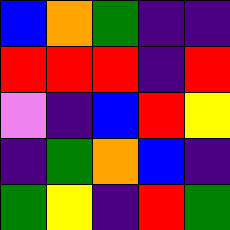[["blue", "orange", "green", "indigo", "indigo"], ["red", "red", "red", "indigo", "red"], ["violet", "indigo", "blue", "red", "yellow"], ["indigo", "green", "orange", "blue", "indigo"], ["green", "yellow", "indigo", "red", "green"]]